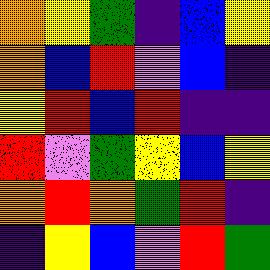[["orange", "yellow", "green", "indigo", "blue", "yellow"], ["orange", "blue", "red", "violet", "blue", "indigo"], ["yellow", "red", "blue", "red", "indigo", "indigo"], ["red", "violet", "green", "yellow", "blue", "yellow"], ["orange", "red", "orange", "green", "red", "indigo"], ["indigo", "yellow", "blue", "violet", "red", "green"]]